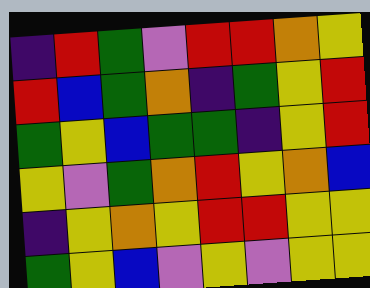[["indigo", "red", "green", "violet", "red", "red", "orange", "yellow"], ["red", "blue", "green", "orange", "indigo", "green", "yellow", "red"], ["green", "yellow", "blue", "green", "green", "indigo", "yellow", "red"], ["yellow", "violet", "green", "orange", "red", "yellow", "orange", "blue"], ["indigo", "yellow", "orange", "yellow", "red", "red", "yellow", "yellow"], ["green", "yellow", "blue", "violet", "yellow", "violet", "yellow", "yellow"]]